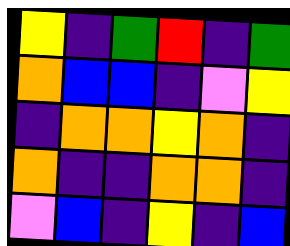[["yellow", "indigo", "green", "red", "indigo", "green"], ["orange", "blue", "blue", "indigo", "violet", "yellow"], ["indigo", "orange", "orange", "yellow", "orange", "indigo"], ["orange", "indigo", "indigo", "orange", "orange", "indigo"], ["violet", "blue", "indigo", "yellow", "indigo", "blue"]]